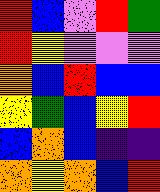[["red", "blue", "violet", "red", "green"], ["red", "yellow", "violet", "violet", "violet"], ["orange", "blue", "red", "blue", "blue"], ["yellow", "green", "blue", "yellow", "red"], ["blue", "orange", "blue", "indigo", "indigo"], ["orange", "yellow", "orange", "blue", "red"]]